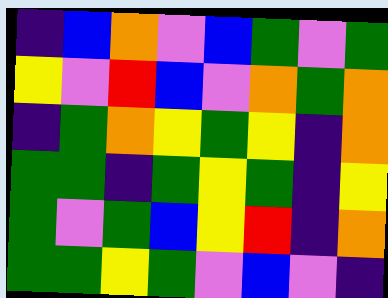[["indigo", "blue", "orange", "violet", "blue", "green", "violet", "green"], ["yellow", "violet", "red", "blue", "violet", "orange", "green", "orange"], ["indigo", "green", "orange", "yellow", "green", "yellow", "indigo", "orange"], ["green", "green", "indigo", "green", "yellow", "green", "indigo", "yellow"], ["green", "violet", "green", "blue", "yellow", "red", "indigo", "orange"], ["green", "green", "yellow", "green", "violet", "blue", "violet", "indigo"]]